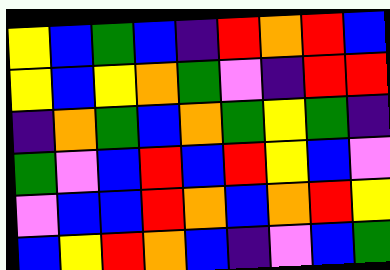[["yellow", "blue", "green", "blue", "indigo", "red", "orange", "red", "blue"], ["yellow", "blue", "yellow", "orange", "green", "violet", "indigo", "red", "red"], ["indigo", "orange", "green", "blue", "orange", "green", "yellow", "green", "indigo"], ["green", "violet", "blue", "red", "blue", "red", "yellow", "blue", "violet"], ["violet", "blue", "blue", "red", "orange", "blue", "orange", "red", "yellow"], ["blue", "yellow", "red", "orange", "blue", "indigo", "violet", "blue", "green"]]